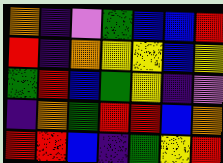[["orange", "indigo", "violet", "green", "blue", "blue", "red"], ["red", "indigo", "orange", "yellow", "yellow", "blue", "yellow"], ["green", "red", "blue", "green", "yellow", "indigo", "violet"], ["indigo", "orange", "green", "red", "red", "blue", "orange"], ["red", "red", "blue", "indigo", "green", "yellow", "red"]]